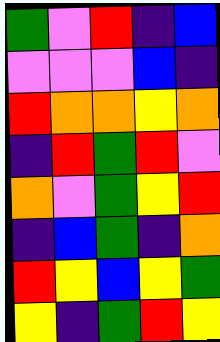[["green", "violet", "red", "indigo", "blue"], ["violet", "violet", "violet", "blue", "indigo"], ["red", "orange", "orange", "yellow", "orange"], ["indigo", "red", "green", "red", "violet"], ["orange", "violet", "green", "yellow", "red"], ["indigo", "blue", "green", "indigo", "orange"], ["red", "yellow", "blue", "yellow", "green"], ["yellow", "indigo", "green", "red", "yellow"]]